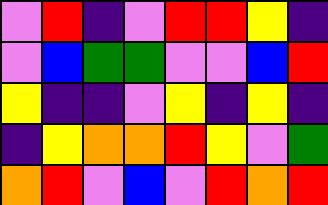[["violet", "red", "indigo", "violet", "red", "red", "yellow", "indigo"], ["violet", "blue", "green", "green", "violet", "violet", "blue", "red"], ["yellow", "indigo", "indigo", "violet", "yellow", "indigo", "yellow", "indigo"], ["indigo", "yellow", "orange", "orange", "red", "yellow", "violet", "green"], ["orange", "red", "violet", "blue", "violet", "red", "orange", "red"]]